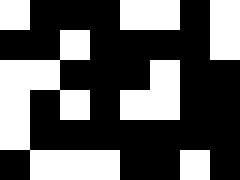[["white", "black", "black", "black", "white", "white", "black", "white"], ["black", "black", "white", "black", "black", "black", "black", "white"], ["white", "white", "black", "black", "black", "white", "black", "black"], ["white", "black", "white", "black", "white", "white", "black", "black"], ["white", "black", "black", "black", "black", "black", "black", "black"], ["black", "white", "white", "white", "black", "black", "white", "black"]]